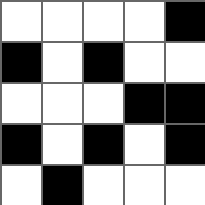[["white", "white", "white", "white", "black"], ["black", "white", "black", "white", "white"], ["white", "white", "white", "black", "black"], ["black", "white", "black", "white", "black"], ["white", "black", "white", "white", "white"]]